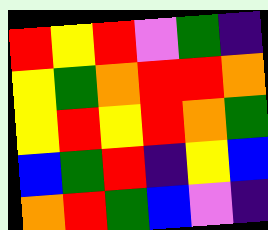[["red", "yellow", "red", "violet", "green", "indigo"], ["yellow", "green", "orange", "red", "red", "orange"], ["yellow", "red", "yellow", "red", "orange", "green"], ["blue", "green", "red", "indigo", "yellow", "blue"], ["orange", "red", "green", "blue", "violet", "indigo"]]